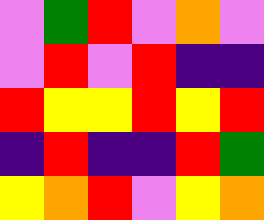[["violet", "green", "red", "violet", "orange", "violet"], ["violet", "red", "violet", "red", "indigo", "indigo"], ["red", "yellow", "yellow", "red", "yellow", "red"], ["indigo", "red", "indigo", "indigo", "red", "green"], ["yellow", "orange", "red", "violet", "yellow", "orange"]]